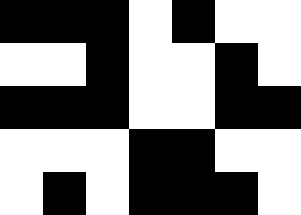[["black", "black", "black", "white", "black", "white", "white"], ["white", "white", "black", "white", "white", "black", "white"], ["black", "black", "black", "white", "white", "black", "black"], ["white", "white", "white", "black", "black", "white", "white"], ["white", "black", "white", "black", "black", "black", "white"]]